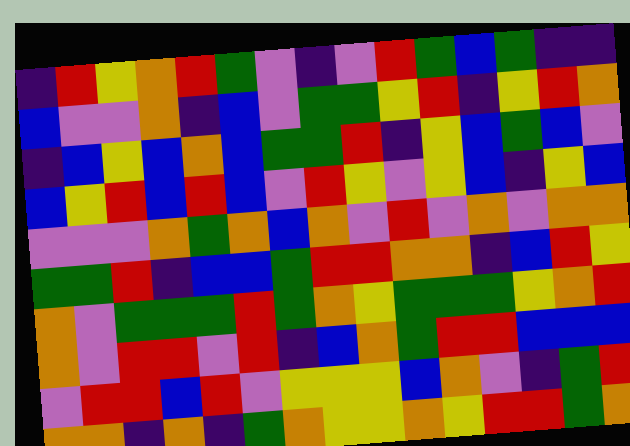[["indigo", "red", "yellow", "orange", "red", "green", "violet", "indigo", "violet", "red", "green", "blue", "green", "indigo", "indigo"], ["blue", "violet", "violet", "orange", "indigo", "blue", "violet", "green", "green", "yellow", "red", "indigo", "yellow", "red", "orange"], ["indigo", "blue", "yellow", "blue", "orange", "blue", "green", "green", "red", "indigo", "yellow", "blue", "green", "blue", "violet"], ["blue", "yellow", "red", "blue", "red", "blue", "violet", "red", "yellow", "violet", "yellow", "blue", "indigo", "yellow", "blue"], ["violet", "violet", "violet", "orange", "green", "orange", "blue", "orange", "violet", "red", "violet", "orange", "violet", "orange", "orange"], ["green", "green", "red", "indigo", "blue", "blue", "green", "red", "red", "orange", "orange", "indigo", "blue", "red", "yellow"], ["orange", "violet", "green", "green", "green", "red", "green", "orange", "yellow", "green", "green", "green", "yellow", "orange", "red"], ["orange", "violet", "red", "red", "violet", "red", "indigo", "blue", "orange", "green", "red", "red", "blue", "blue", "blue"], ["violet", "red", "red", "blue", "red", "violet", "yellow", "yellow", "yellow", "blue", "orange", "violet", "indigo", "green", "red"], ["orange", "orange", "indigo", "orange", "indigo", "green", "orange", "yellow", "yellow", "orange", "yellow", "red", "red", "green", "orange"]]